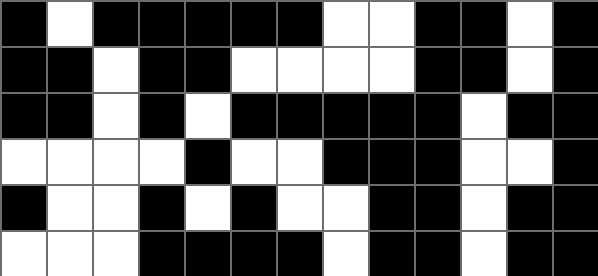[["black", "white", "black", "black", "black", "black", "black", "white", "white", "black", "black", "white", "black"], ["black", "black", "white", "black", "black", "white", "white", "white", "white", "black", "black", "white", "black"], ["black", "black", "white", "black", "white", "black", "black", "black", "black", "black", "white", "black", "black"], ["white", "white", "white", "white", "black", "white", "white", "black", "black", "black", "white", "white", "black"], ["black", "white", "white", "black", "white", "black", "white", "white", "black", "black", "white", "black", "black"], ["white", "white", "white", "black", "black", "black", "black", "white", "black", "black", "white", "black", "black"]]